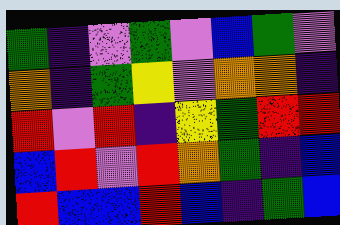[["green", "indigo", "violet", "green", "violet", "blue", "green", "violet"], ["orange", "indigo", "green", "yellow", "violet", "orange", "orange", "indigo"], ["red", "violet", "red", "indigo", "yellow", "green", "red", "red"], ["blue", "red", "violet", "red", "orange", "green", "indigo", "blue"], ["red", "blue", "blue", "red", "blue", "indigo", "green", "blue"]]